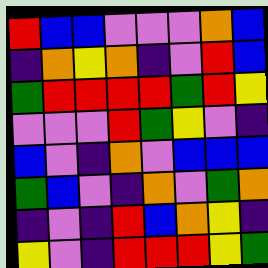[["red", "blue", "blue", "violet", "violet", "violet", "orange", "blue"], ["indigo", "orange", "yellow", "orange", "indigo", "violet", "red", "blue"], ["green", "red", "red", "red", "red", "green", "red", "yellow"], ["violet", "violet", "violet", "red", "green", "yellow", "violet", "indigo"], ["blue", "violet", "indigo", "orange", "violet", "blue", "blue", "blue"], ["green", "blue", "violet", "indigo", "orange", "violet", "green", "orange"], ["indigo", "violet", "indigo", "red", "blue", "orange", "yellow", "indigo"], ["yellow", "violet", "indigo", "red", "red", "red", "yellow", "green"]]